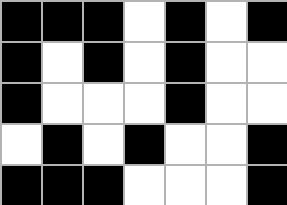[["black", "black", "black", "white", "black", "white", "black"], ["black", "white", "black", "white", "black", "white", "white"], ["black", "white", "white", "white", "black", "white", "white"], ["white", "black", "white", "black", "white", "white", "black"], ["black", "black", "black", "white", "white", "white", "black"]]